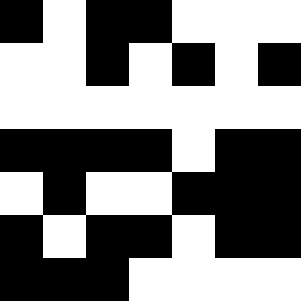[["black", "white", "black", "black", "white", "white", "white"], ["white", "white", "black", "white", "black", "white", "black"], ["white", "white", "white", "white", "white", "white", "white"], ["black", "black", "black", "black", "white", "black", "black"], ["white", "black", "white", "white", "black", "black", "black"], ["black", "white", "black", "black", "white", "black", "black"], ["black", "black", "black", "white", "white", "white", "white"]]